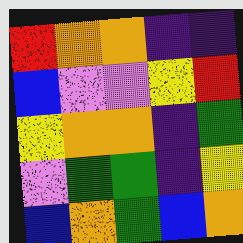[["red", "orange", "orange", "indigo", "indigo"], ["blue", "violet", "violet", "yellow", "red"], ["yellow", "orange", "orange", "indigo", "green"], ["violet", "green", "green", "indigo", "yellow"], ["blue", "orange", "green", "blue", "orange"]]